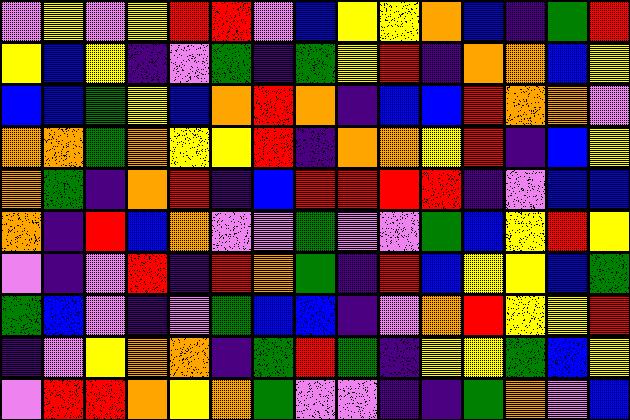[["violet", "yellow", "violet", "yellow", "red", "red", "violet", "blue", "yellow", "yellow", "orange", "blue", "indigo", "green", "red"], ["yellow", "blue", "yellow", "indigo", "violet", "green", "indigo", "green", "yellow", "red", "indigo", "orange", "orange", "blue", "yellow"], ["blue", "blue", "green", "yellow", "blue", "orange", "red", "orange", "indigo", "blue", "blue", "red", "orange", "orange", "violet"], ["orange", "orange", "green", "orange", "yellow", "yellow", "red", "indigo", "orange", "orange", "yellow", "red", "indigo", "blue", "yellow"], ["orange", "green", "indigo", "orange", "red", "indigo", "blue", "red", "red", "red", "red", "indigo", "violet", "blue", "blue"], ["orange", "indigo", "red", "blue", "orange", "violet", "violet", "green", "violet", "violet", "green", "blue", "yellow", "red", "yellow"], ["violet", "indigo", "violet", "red", "indigo", "red", "orange", "green", "indigo", "red", "blue", "yellow", "yellow", "blue", "green"], ["green", "blue", "violet", "indigo", "violet", "green", "blue", "blue", "indigo", "violet", "orange", "red", "yellow", "yellow", "red"], ["indigo", "violet", "yellow", "orange", "orange", "indigo", "green", "red", "green", "indigo", "yellow", "yellow", "green", "blue", "yellow"], ["violet", "red", "red", "orange", "yellow", "orange", "green", "violet", "violet", "indigo", "indigo", "green", "orange", "violet", "blue"]]